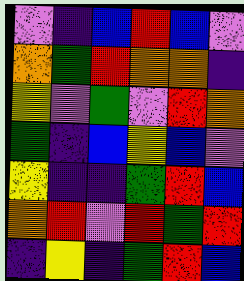[["violet", "indigo", "blue", "red", "blue", "violet"], ["orange", "green", "red", "orange", "orange", "indigo"], ["yellow", "violet", "green", "violet", "red", "orange"], ["green", "indigo", "blue", "yellow", "blue", "violet"], ["yellow", "indigo", "indigo", "green", "red", "blue"], ["orange", "red", "violet", "red", "green", "red"], ["indigo", "yellow", "indigo", "green", "red", "blue"]]